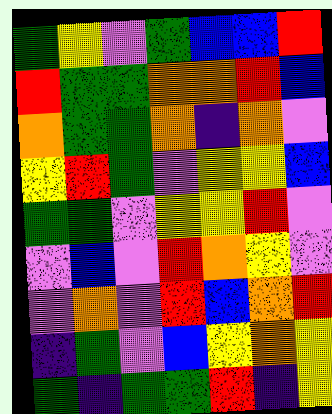[["green", "yellow", "violet", "green", "blue", "blue", "red"], ["red", "green", "green", "orange", "orange", "red", "blue"], ["orange", "green", "green", "orange", "indigo", "orange", "violet"], ["yellow", "red", "green", "violet", "yellow", "yellow", "blue"], ["green", "green", "violet", "yellow", "yellow", "red", "violet"], ["violet", "blue", "violet", "red", "orange", "yellow", "violet"], ["violet", "orange", "violet", "red", "blue", "orange", "red"], ["indigo", "green", "violet", "blue", "yellow", "orange", "yellow"], ["green", "indigo", "green", "green", "red", "indigo", "yellow"]]